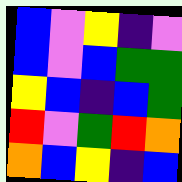[["blue", "violet", "yellow", "indigo", "violet"], ["blue", "violet", "blue", "green", "green"], ["yellow", "blue", "indigo", "blue", "green"], ["red", "violet", "green", "red", "orange"], ["orange", "blue", "yellow", "indigo", "blue"]]